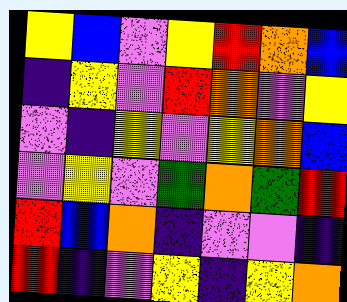[["yellow", "blue", "violet", "yellow", "red", "orange", "blue"], ["indigo", "yellow", "violet", "red", "orange", "violet", "yellow"], ["violet", "indigo", "yellow", "violet", "yellow", "orange", "blue"], ["violet", "yellow", "violet", "green", "orange", "green", "red"], ["red", "blue", "orange", "indigo", "violet", "violet", "indigo"], ["red", "indigo", "violet", "yellow", "indigo", "yellow", "orange"]]